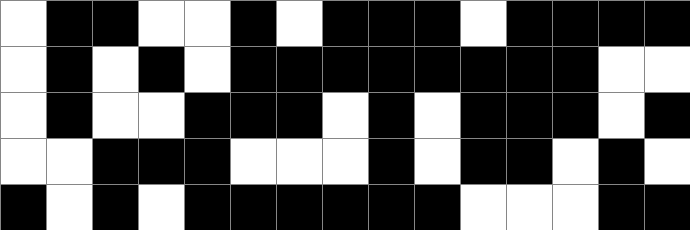[["white", "black", "black", "white", "white", "black", "white", "black", "black", "black", "white", "black", "black", "black", "black"], ["white", "black", "white", "black", "white", "black", "black", "black", "black", "black", "black", "black", "black", "white", "white"], ["white", "black", "white", "white", "black", "black", "black", "white", "black", "white", "black", "black", "black", "white", "black"], ["white", "white", "black", "black", "black", "white", "white", "white", "black", "white", "black", "black", "white", "black", "white"], ["black", "white", "black", "white", "black", "black", "black", "black", "black", "black", "white", "white", "white", "black", "black"]]